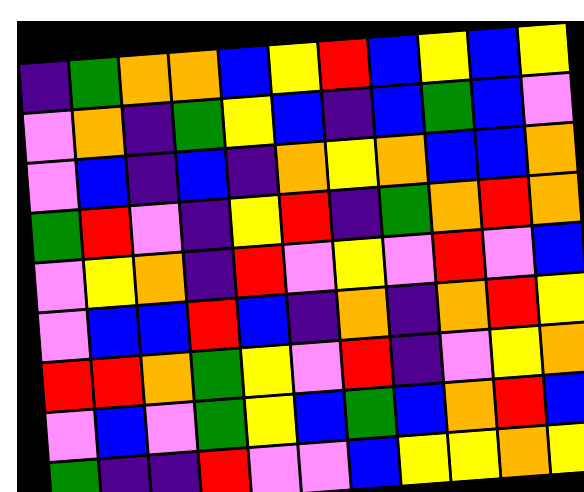[["indigo", "green", "orange", "orange", "blue", "yellow", "red", "blue", "yellow", "blue", "yellow"], ["violet", "orange", "indigo", "green", "yellow", "blue", "indigo", "blue", "green", "blue", "violet"], ["violet", "blue", "indigo", "blue", "indigo", "orange", "yellow", "orange", "blue", "blue", "orange"], ["green", "red", "violet", "indigo", "yellow", "red", "indigo", "green", "orange", "red", "orange"], ["violet", "yellow", "orange", "indigo", "red", "violet", "yellow", "violet", "red", "violet", "blue"], ["violet", "blue", "blue", "red", "blue", "indigo", "orange", "indigo", "orange", "red", "yellow"], ["red", "red", "orange", "green", "yellow", "violet", "red", "indigo", "violet", "yellow", "orange"], ["violet", "blue", "violet", "green", "yellow", "blue", "green", "blue", "orange", "red", "blue"], ["green", "indigo", "indigo", "red", "violet", "violet", "blue", "yellow", "yellow", "orange", "yellow"]]